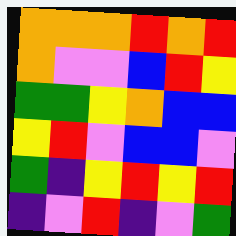[["orange", "orange", "orange", "red", "orange", "red"], ["orange", "violet", "violet", "blue", "red", "yellow"], ["green", "green", "yellow", "orange", "blue", "blue"], ["yellow", "red", "violet", "blue", "blue", "violet"], ["green", "indigo", "yellow", "red", "yellow", "red"], ["indigo", "violet", "red", "indigo", "violet", "green"]]